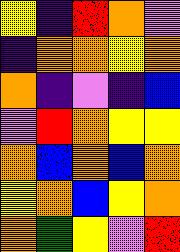[["yellow", "indigo", "red", "orange", "violet"], ["indigo", "orange", "orange", "yellow", "orange"], ["orange", "indigo", "violet", "indigo", "blue"], ["violet", "red", "orange", "yellow", "yellow"], ["orange", "blue", "orange", "blue", "orange"], ["yellow", "orange", "blue", "yellow", "orange"], ["orange", "green", "yellow", "violet", "red"]]